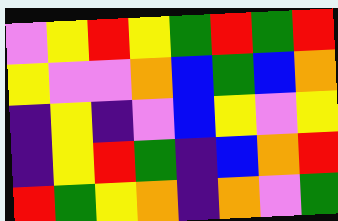[["violet", "yellow", "red", "yellow", "green", "red", "green", "red"], ["yellow", "violet", "violet", "orange", "blue", "green", "blue", "orange"], ["indigo", "yellow", "indigo", "violet", "blue", "yellow", "violet", "yellow"], ["indigo", "yellow", "red", "green", "indigo", "blue", "orange", "red"], ["red", "green", "yellow", "orange", "indigo", "orange", "violet", "green"]]